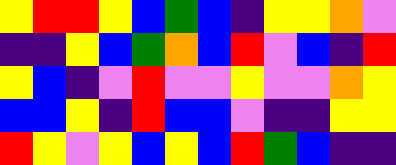[["yellow", "red", "red", "yellow", "blue", "green", "blue", "indigo", "yellow", "yellow", "orange", "violet"], ["indigo", "indigo", "yellow", "blue", "green", "orange", "blue", "red", "violet", "blue", "indigo", "red"], ["yellow", "blue", "indigo", "violet", "red", "violet", "violet", "yellow", "violet", "violet", "orange", "yellow"], ["blue", "blue", "yellow", "indigo", "red", "blue", "blue", "violet", "indigo", "indigo", "yellow", "yellow"], ["red", "yellow", "violet", "yellow", "blue", "yellow", "blue", "red", "green", "blue", "indigo", "indigo"]]